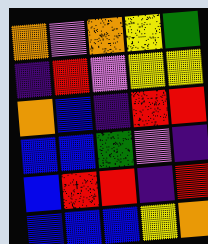[["orange", "violet", "orange", "yellow", "green"], ["indigo", "red", "violet", "yellow", "yellow"], ["orange", "blue", "indigo", "red", "red"], ["blue", "blue", "green", "violet", "indigo"], ["blue", "red", "red", "indigo", "red"], ["blue", "blue", "blue", "yellow", "orange"]]